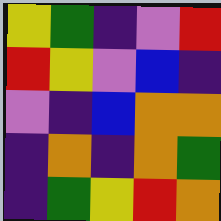[["yellow", "green", "indigo", "violet", "red"], ["red", "yellow", "violet", "blue", "indigo"], ["violet", "indigo", "blue", "orange", "orange"], ["indigo", "orange", "indigo", "orange", "green"], ["indigo", "green", "yellow", "red", "orange"]]